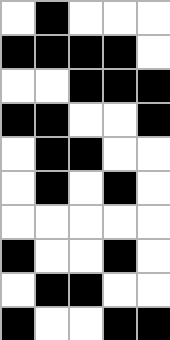[["white", "black", "white", "white", "white"], ["black", "black", "black", "black", "white"], ["white", "white", "black", "black", "black"], ["black", "black", "white", "white", "black"], ["white", "black", "black", "white", "white"], ["white", "black", "white", "black", "white"], ["white", "white", "white", "white", "white"], ["black", "white", "white", "black", "white"], ["white", "black", "black", "white", "white"], ["black", "white", "white", "black", "black"]]